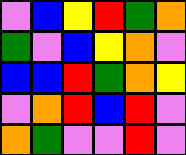[["violet", "blue", "yellow", "red", "green", "orange"], ["green", "violet", "blue", "yellow", "orange", "violet"], ["blue", "blue", "red", "green", "orange", "yellow"], ["violet", "orange", "red", "blue", "red", "violet"], ["orange", "green", "violet", "violet", "red", "violet"]]